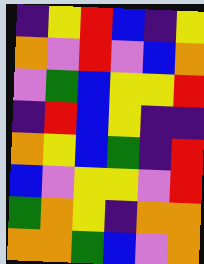[["indigo", "yellow", "red", "blue", "indigo", "yellow"], ["orange", "violet", "red", "violet", "blue", "orange"], ["violet", "green", "blue", "yellow", "yellow", "red"], ["indigo", "red", "blue", "yellow", "indigo", "indigo"], ["orange", "yellow", "blue", "green", "indigo", "red"], ["blue", "violet", "yellow", "yellow", "violet", "red"], ["green", "orange", "yellow", "indigo", "orange", "orange"], ["orange", "orange", "green", "blue", "violet", "orange"]]